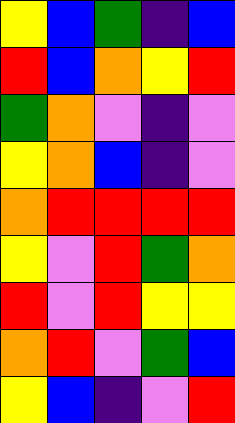[["yellow", "blue", "green", "indigo", "blue"], ["red", "blue", "orange", "yellow", "red"], ["green", "orange", "violet", "indigo", "violet"], ["yellow", "orange", "blue", "indigo", "violet"], ["orange", "red", "red", "red", "red"], ["yellow", "violet", "red", "green", "orange"], ["red", "violet", "red", "yellow", "yellow"], ["orange", "red", "violet", "green", "blue"], ["yellow", "blue", "indigo", "violet", "red"]]